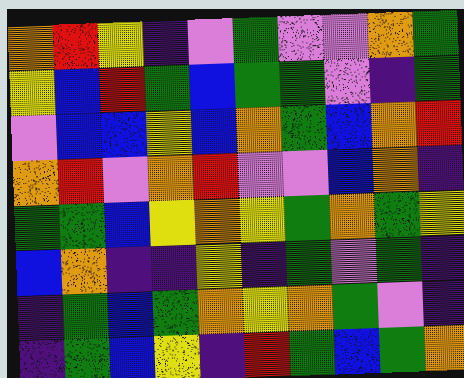[["orange", "red", "yellow", "indigo", "violet", "green", "violet", "violet", "orange", "green"], ["yellow", "blue", "red", "green", "blue", "green", "green", "violet", "indigo", "green"], ["violet", "blue", "blue", "yellow", "blue", "orange", "green", "blue", "orange", "red"], ["orange", "red", "violet", "orange", "red", "violet", "violet", "blue", "orange", "indigo"], ["green", "green", "blue", "yellow", "orange", "yellow", "green", "orange", "green", "yellow"], ["blue", "orange", "indigo", "indigo", "yellow", "indigo", "green", "violet", "green", "indigo"], ["indigo", "green", "blue", "green", "orange", "yellow", "orange", "green", "violet", "indigo"], ["indigo", "green", "blue", "yellow", "indigo", "red", "green", "blue", "green", "orange"]]